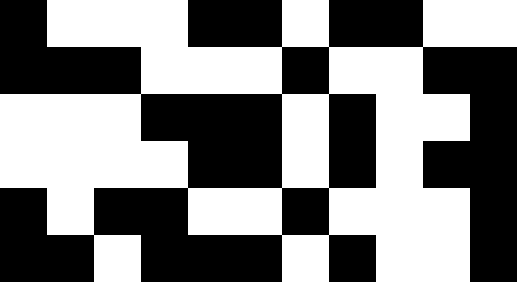[["black", "white", "white", "white", "black", "black", "white", "black", "black", "white", "white"], ["black", "black", "black", "white", "white", "white", "black", "white", "white", "black", "black"], ["white", "white", "white", "black", "black", "black", "white", "black", "white", "white", "black"], ["white", "white", "white", "white", "black", "black", "white", "black", "white", "black", "black"], ["black", "white", "black", "black", "white", "white", "black", "white", "white", "white", "black"], ["black", "black", "white", "black", "black", "black", "white", "black", "white", "white", "black"]]